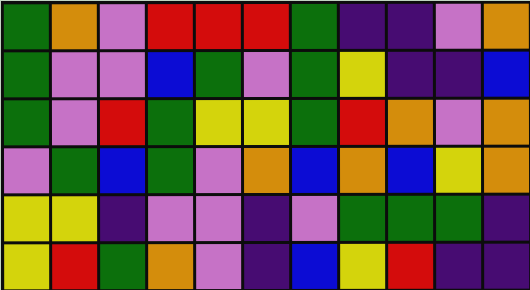[["green", "orange", "violet", "red", "red", "red", "green", "indigo", "indigo", "violet", "orange"], ["green", "violet", "violet", "blue", "green", "violet", "green", "yellow", "indigo", "indigo", "blue"], ["green", "violet", "red", "green", "yellow", "yellow", "green", "red", "orange", "violet", "orange"], ["violet", "green", "blue", "green", "violet", "orange", "blue", "orange", "blue", "yellow", "orange"], ["yellow", "yellow", "indigo", "violet", "violet", "indigo", "violet", "green", "green", "green", "indigo"], ["yellow", "red", "green", "orange", "violet", "indigo", "blue", "yellow", "red", "indigo", "indigo"]]